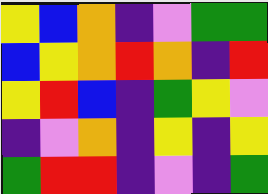[["yellow", "blue", "orange", "indigo", "violet", "green", "green"], ["blue", "yellow", "orange", "red", "orange", "indigo", "red"], ["yellow", "red", "blue", "indigo", "green", "yellow", "violet"], ["indigo", "violet", "orange", "indigo", "yellow", "indigo", "yellow"], ["green", "red", "red", "indigo", "violet", "indigo", "green"]]